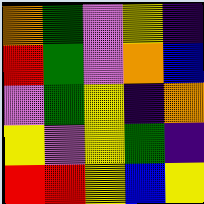[["orange", "green", "violet", "yellow", "indigo"], ["red", "green", "violet", "orange", "blue"], ["violet", "green", "yellow", "indigo", "orange"], ["yellow", "violet", "yellow", "green", "indigo"], ["red", "red", "yellow", "blue", "yellow"]]